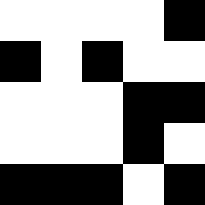[["white", "white", "white", "white", "black"], ["black", "white", "black", "white", "white"], ["white", "white", "white", "black", "black"], ["white", "white", "white", "black", "white"], ["black", "black", "black", "white", "black"]]